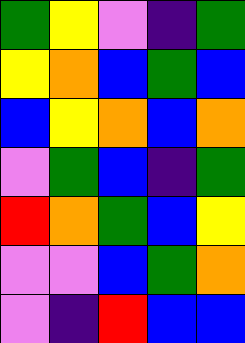[["green", "yellow", "violet", "indigo", "green"], ["yellow", "orange", "blue", "green", "blue"], ["blue", "yellow", "orange", "blue", "orange"], ["violet", "green", "blue", "indigo", "green"], ["red", "orange", "green", "blue", "yellow"], ["violet", "violet", "blue", "green", "orange"], ["violet", "indigo", "red", "blue", "blue"]]